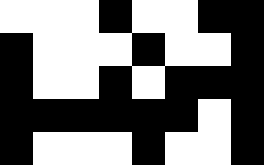[["white", "white", "white", "black", "white", "white", "black", "black"], ["black", "white", "white", "white", "black", "white", "white", "black"], ["black", "white", "white", "black", "white", "black", "black", "black"], ["black", "black", "black", "black", "black", "black", "white", "black"], ["black", "white", "white", "white", "black", "white", "white", "black"]]